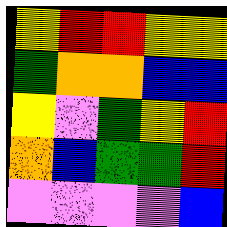[["yellow", "red", "red", "yellow", "yellow"], ["green", "orange", "orange", "blue", "blue"], ["yellow", "violet", "green", "yellow", "red"], ["orange", "blue", "green", "green", "red"], ["violet", "violet", "violet", "violet", "blue"]]